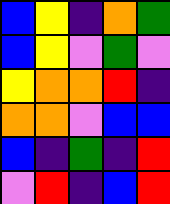[["blue", "yellow", "indigo", "orange", "green"], ["blue", "yellow", "violet", "green", "violet"], ["yellow", "orange", "orange", "red", "indigo"], ["orange", "orange", "violet", "blue", "blue"], ["blue", "indigo", "green", "indigo", "red"], ["violet", "red", "indigo", "blue", "red"]]